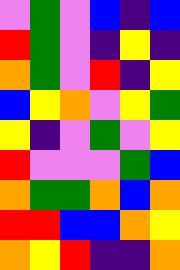[["violet", "green", "violet", "blue", "indigo", "blue"], ["red", "green", "violet", "indigo", "yellow", "indigo"], ["orange", "green", "violet", "red", "indigo", "yellow"], ["blue", "yellow", "orange", "violet", "yellow", "green"], ["yellow", "indigo", "violet", "green", "violet", "yellow"], ["red", "violet", "violet", "violet", "green", "blue"], ["orange", "green", "green", "orange", "blue", "orange"], ["red", "red", "blue", "blue", "orange", "yellow"], ["orange", "yellow", "red", "indigo", "indigo", "orange"]]